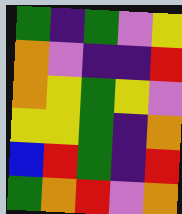[["green", "indigo", "green", "violet", "yellow"], ["orange", "violet", "indigo", "indigo", "red"], ["orange", "yellow", "green", "yellow", "violet"], ["yellow", "yellow", "green", "indigo", "orange"], ["blue", "red", "green", "indigo", "red"], ["green", "orange", "red", "violet", "orange"]]